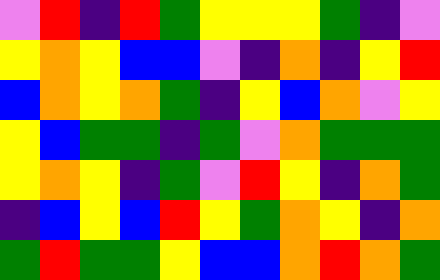[["violet", "red", "indigo", "red", "green", "yellow", "yellow", "yellow", "green", "indigo", "violet"], ["yellow", "orange", "yellow", "blue", "blue", "violet", "indigo", "orange", "indigo", "yellow", "red"], ["blue", "orange", "yellow", "orange", "green", "indigo", "yellow", "blue", "orange", "violet", "yellow"], ["yellow", "blue", "green", "green", "indigo", "green", "violet", "orange", "green", "green", "green"], ["yellow", "orange", "yellow", "indigo", "green", "violet", "red", "yellow", "indigo", "orange", "green"], ["indigo", "blue", "yellow", "blue", "red", "yellow", "green", "orange", "yellow", "indigo", "orange"], ["green", "red", "green", "green", "yellow", "blue", "blue", "orange", "red", "orange", "green"]]